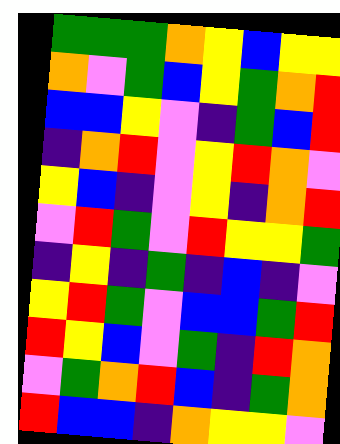[["green", "green", "green", "orange", "yellow", "blue", "yellow", "yellow"], ["orange", "violet", "green", "blue", "yellow", "green", "orange", "red"], ["blue", "blue", "yellow", "violet", "indigo", "green", "blue", "red"], ["indigo", "orange", "red", "violet", "yellow", "red", "orange", "violet"], ["yellow", "blue", "indigo", "violet", "yellow", "indigo", "orange", "red"], ["violet", "red", "green", "violet", "red", "yellow", "yellow", "green"], ["indigo", "yellow", "indigo", "green", "indigo", "blue", "indigo", "violet"], ["yellow", "red", "green", "violet", "blue", "blue", "green", "red"], ["red", "yellow", "blue", "violet", "green", "indigo", "red", "orange"], ["violet", "green", "orange", "red", "blue", "indigo", "green", "orange"], ["red", "blue", "blue", "indigo", "orange", "yellow", "yellow", "violet"]]